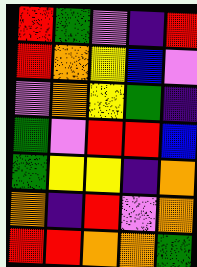[["red", "green", "violet", "indigo", "red"], ["red", "orange", "yellow", "blue", "violet"], ["violet", "orange", "yellow", "green", "indigo"], ["green", "violet", "red", "red", "blue"], ["green", "yellow", "yellow", "indigo", "orange"], ["orange", "indigo", "red", "violet", "orange"], ["red", "red", "orange", "orange", "green"]]